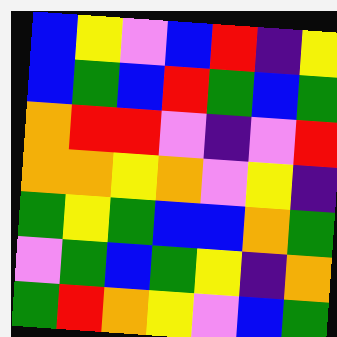[["blue", "yellow", "violet", "blue", "red", "indigo", "yellow"], ["blue", "green", "blue", "red", "green", "blue", "green"], ["orange", "red", "red", "violet", "indigo", "violet", "red"], ["orange", "orange", "yellow", "orange", "violet", "yellow", "indigo"], ["green", "yellow", "green", "blue", "blue", "orange", "green"], ["violet", "green", "blue", "green", "yellow", "indigo", "orange"], ["green", "red", "orange", "yellow", "violet", "blue", "green"]]